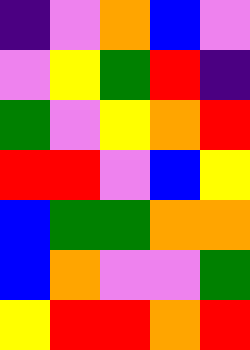[["indigo", "violet", "orange", "blue", "violet"], ["violet", "yellow", "green", "red", "indigo"], ["green", "violet", "yellow", "orange", "red"], ["red", "red", "violet", "blue", "yellow"], ["blue", "green", "green", "orange", "orange"], ["blue", "orange", "violet", "violet", "green"], ["yellow", "red", "red", "orange", "red"]]